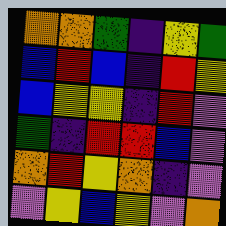[["orange", "orange", "green", "indigo", "yellow", "green"], ["blue", "red", "blue", "indigo", "red", "yellow"], ["blue", "yellow", "yellow", "indigo", "red", "violet"], ["green", "indigo", "red", "red", "blue", "violet"], ["orange", "red", "yellow", "orange", "indigo", "violet"], ["violet", "yellow", "blue", "yellow", "violet", "orange"]]